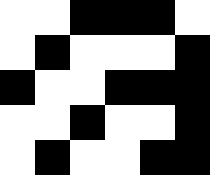[["white", "white", "black", "black", "black", "white"], ["white", "black", "white", "white", "white", "black"], ["black", "white", "white", "black", "black", "black"], ["white", "white", "black", "white", "white", "black"], ["white", "black", "white", "white", "black", "black"]]